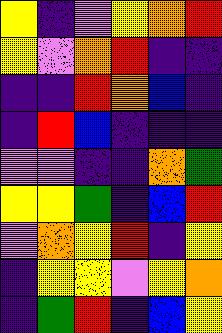[["yellow", "indigo", "violet", "yellow", "orange", "red"], ["yellow", "violet", "orange", "red", "indigo", "indigo"], ["indigo", "indigo", "red", "orange", "blue", "indigo"], ["indigo", "red", "blue", "indigo", "indigo", "indigo"], ["violet", "violet", "indigo", "indigo", "orange", "green"], ["yellow", "yellow", "green", "indigo", "blue", "red"], ["violet", "orange", "yellow", "red", "indigo", "yellow"], ["indigo", "yellow", "yellow", "violet", "yellow", "orange"], ["indigo", "green", "red", "indigo", "blue", "yellow"]]